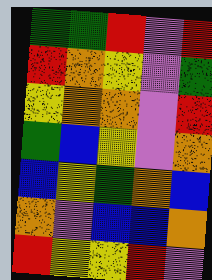[["green", "green", "red", "violet", "red"], ["red", "orange", "yellow", "violet", "green"], ["yellow", "orange", "orange", "violet", "red"], ["green", "blue", "yellow", "violet", "orange"], ["blue", "yellow", "green", "orange", "blue"], ["orange", "violet", "blue", "blue", "orange"], ["red", "yellow", "yellow", "red", "violet"]]